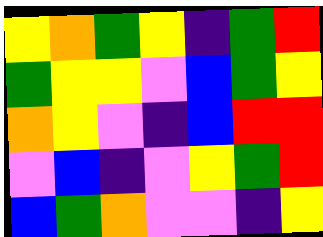[["yellow", "orange", "green", "yellow", "indigo", "green", "red"], ["green", "yellow", "yellow", "violet", "blue", "green", "yellow"], ["orange", "yellow", "violet", "indigo", "blue", "red", "red"], ["violet", "blue", "indigo", "violet", "yellow", "green", "red"], ["blue", "green", "orange", "violet", "violet", "indigo", "yellow"]]